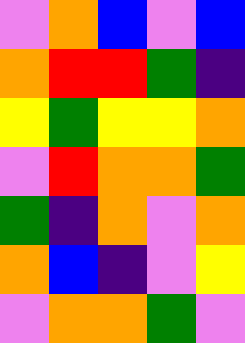[["violet", "orange", "blue", "violet", "blue"], ["orange", "red", "red", "green", "indigo"], ["yellow", "green", "yellow", "yellow", "orange"], ["violet", "red", "orange", "orange", "green"], ["green", "indigo", "orange", "violet", "orange"], ["orange", "blue", "indigo", "violet", "yellow"], ["violet", "orange", "orange", "green", "violet"]]